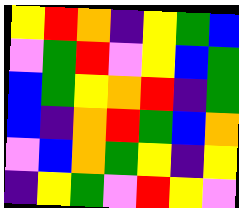[["yellow", "red", "orange", "indigo", "yellow", "green", "blue"], ["violet", "green", "red", "violet", "yellow", "blue", "green"], ["blue", "green", "yellow", "orange", "red", "indigo", "green"], ["blue", "indigo", "orange", "red", "green", "blue", "orange"], ["violet", "blue", "orange", "green", "yellow", "indigo", "yellow"], ["indigo", "yellow", "green", "violet", "red", "yellow", "violet"]]